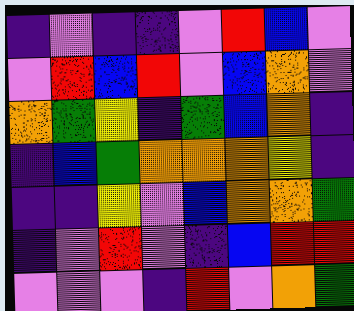[["indigo", "violet", "indigo", "indigo", "violet", "red", "blue", "violet"], ["violet", "red", "blue", "red", "violet", "blue", "orange", "violet"], ["orange", "green", "yellow", "indigo", "green", "blue", "orange", "indigo"], ["indigo", "blue", "green", "orange", "orange", "orange", "yellow", "indigo"], ["indigo", "indigo", "yellow", "violet", "blue", "orange", "orange", "green"], ["indigo", "violet", "red", "violet", "indigo", "blue", "red", "red"], ["violet", "violet", "violet", "indigo", "red", "violet", "orange", "green"]]